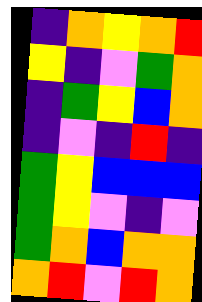[["indigo", "orange", "yellow", "orange", "red"], ["yellow", "indigo", "violet", "green", "orange"], ["indigo", "green", "yellow", "blue", "orange"], ["indigo", "violet", "indigo", "red", "indigo"], ["green", "yellow", "blue", "blue", "blue"], ["green", "yellow", "violet", "indigo", "violet"], ["green", "orange", "blue", "orange", "orange"], ["orange", "red", "violet", "red", "orange"]]